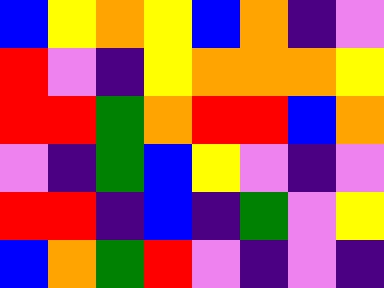[["blue", "yellow", "orange", "yellow", "blue", "orange", "indigo", "violet"], ["red", "violet", "indigo", "yellow", "orange", "orange", "orange", "yellow"], ["red", "red", "green", "orange", "red", "red", "blue", "orange"], ["violet", "indigo", "green", "blue", "yellow", "violet", "indigo", "violet"], ["red", "red", "indigo", "blue", "indigo", "green", "violet", "yellow"], ["blue", "orange", "green", "red", "violet", "indigo", "violet", "indigo"]]